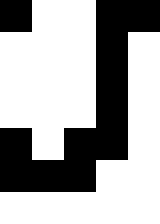[["black", "white", "white", "black", "black"], ["white", "white", "white", "black", "white"], ["white", "white", "white", "black", "white"], ["white", "white", "white", "black", "white"], ["black", "white", "black", "black", "white"], ["black", "black", "black", "white", "white"], ["white", "white", "white", "white", "white"]]